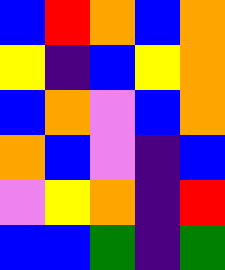[["blue", "red", "orange", "blue", "orange"], ["yellow", "indigo", "blue", "yellow", "orange"], ["blue", "orange", "violet", "blue", "orange"], ["orange", "blue", "violet", "indigo", "blue"], ["violet", "yellow", "orange", "indigo", "red"], ["blue", "blue", "green", "indigo", "green"]]